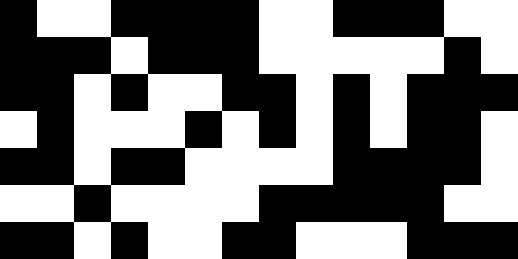[["black", "white", "white", "black", "black", "black", "black", "white", "white", "black", "black", "black", "white", "white"], ["black", "black", "black", "white", "black", "black", "black", "white", "white", "white", "white", "white", "black", "white"], ["black", "black", "white", "black", "white", "white", "black", "black", "white", "black", "white", "black", "black", "black"], ["white", "black", "white", "white", "white", "black", "white", "black", "white", "black", "white", "black", "black", "white"], ["black", "black", "white", "black", "black", "white", "white", "white", "white", "black", "black", "black", "black", "white"], ["white", "white", "black", "white", "white", "white", "white", "black", "black", "black", "black", "black", "white", "white"], ["black", "black", "white", "black", "white", "white", "black", "black", "white", "white", "white", "black", "black", "black"]]